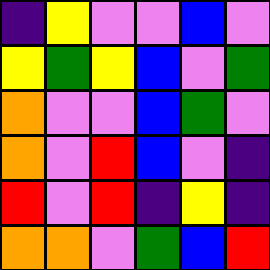[["indigo", "yellow", "violet", "violet", "blue", "violet"], ["yellow", "green", "yellow", "blue", "violet", "green"], ["orange", "violet", "violet", "blue", "green", "violet"], ["orange", "violet", "red", "blue", "violet", "indigo"], ["red", "violet", "red", "indigo", "yellow", "indigo"], ["orange", "orange", "violet", "green", "blue", "red"]]